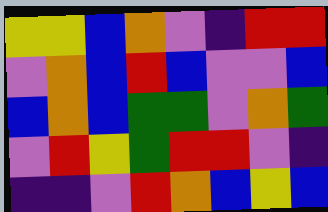[["yellow", "yellow", "blue", "orange", "violet", "indigo", "red", "red"], ["violet", "orange", "blue", "red", "blue", "violet", "violet", "blue"], ["blue", "orange", "blue", "green", "green", "violet", "orange", "green"], ["violet", "red", "yellow", "green", "red", "red", "violet", "indigo"], ["indigo", "indigo", "violet", "red", "orange", "blue", "yellow", "blue"]]